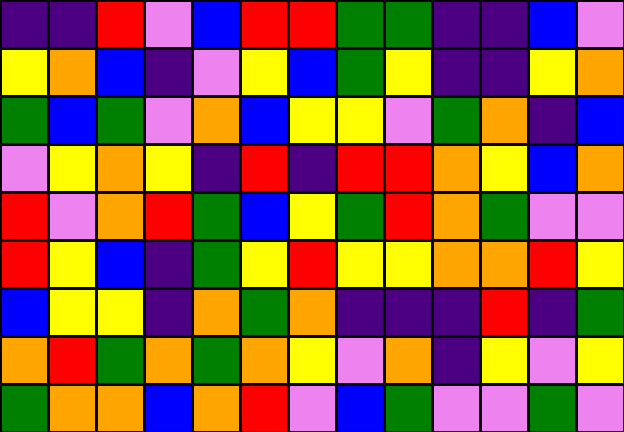[["indigo", "indigo", "red", "violet", "blue", "red", "red", "green", "green", "indigo", "indigo", "blue", "violet"], ["yellow", "orange", "blue", "indigo", "violet", "yellow", "blue", "green", "yellow", "indigo", "indigo", "yellow", "orange"], ["green", "blue", "green", "violet", "orange", "blue", "yellow", "yellow", "violet", "green", "orange", "indigo", "blue"], ["violet", "yellow", "orange", "yellow", "indigo", "red", "indigo", "red", "red", "orange", "yellow", "blue", "orange"], ["red", "violet", "orange", "red", "green", "blue", "yellow", "green", "red", "orange", "green", "violet", "violet"], ["red", "yellow", "blue", "indigo", "green", "yellow", "red", "yellow", "yellow", "orange", "orange", "red", "yellow"], ["blue", "yellow", "yellow", "indigo", "orange", "green", "orange", "indigo", "indigo", "indigo", "red", "indigo", "green"], ["orange", "red", "green", "orange", "green", "orange", "yellow", "violet", "orange", "indigo", "yellow", "violet", "yellow"], ["green", "orange", "orange", "blue", "orange", "red", "violet", "blue", "green", "violet", "violet", "green", "violet"]]